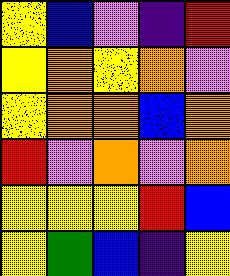[["yellow", "blue", "violet", "indigo", "red"], ["yellow", "orange", "yellow", "orange", "violet"], ["yellow", "orange", "orange", "blue", "orange"], ["red", "violet", "orange", "violet", "orange"], ["yellow", "yellow", "yellow", "red", "blue"], ["yellow", "green", "blue", "indigo", "yellow"]]